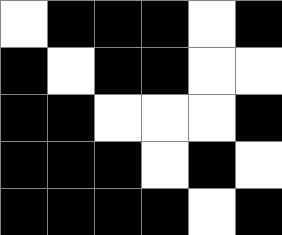[["white", "black", "black", "black", "white", "black"], ["black", "white", "black", "black", "white", "white"], ["black", "black", "white", "white", "white", "black"], ["black", "black", "black", "white", "black", "white"], ["black", "black", "black", "black", "white", "black"]]